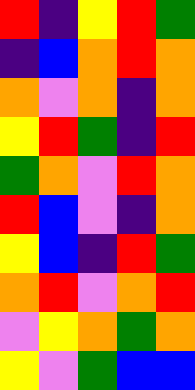[["red", "indigo", "yellow", "red", "green"], ["indigo", "blue", "orange", "red", "orange"], ["orange", "violet", "orange", "indigo", "orange"], ["yellow", "red", "green", "indigo", "red"], ["green", "orange", "violet", "red", "orange"], ["red", "blue", "violet", "indigo", "orange"], ["yellow", "blue", "indigo", "red", "green"], ["orange", "red", "violet", "orange", "red"], ["violet", "yellow", "orange", "green", "orange"], ["yellow", "violet", "green", "blue", "blue"]]